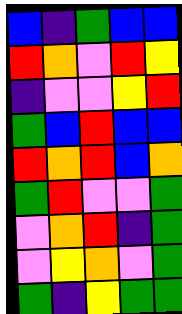[["blue", "indigo", "green", "blue", "blue"], ["red", "orange", "violet", "red", "yellow"], ["indigo", "violet", "violet", "yellow", "red"], ["green", "blue", "red", "blue", "blue"], ["red", "orange", "red", "blue", "orange"], ["green", "red", "violet", "violet", "green"], ["violet", "orange", "red", "indigo", "green"], ["violet", "yellow", "orange", "violet", "green"], ["green", "indigo", "yellow", "green", "green"]]